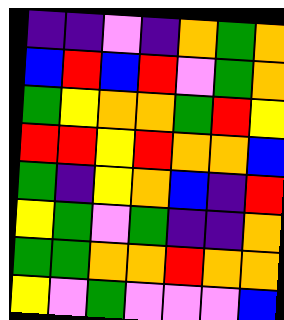[["indigo", "indigo", "violet", "indigo", "orange", "green", "orange"], ["blue", "red", "blue", "red", "violet", "green", "orange"], ["green", "yellow", "orange", "orange", "green", "red", "yellow"], ["red", "red", "yellow", "red", "orange", "orange", "blue"], ["green", "indigo", "yellow", "orange", "blue", "indigo", "red"], ["yellow", "green", "violet", "green", "indigo", "indigo", "orange"], ["green", "green", "orange", "orange", "red", "orange", "orange"], ["yellow", "violet", "green", "violet", "violet", "violet", "blue"]]